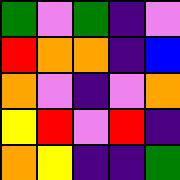[["green", "violet", "green", "indigo", "violet"], ["red", "orange", "orange", "indigo", "blue"], ["orange", "violet", "indigo", "violet", "orange"], ["yellow", "red", "violet", "red", "indigo"], ["orange", "yellow", "indigo", "indigo", "green"]]